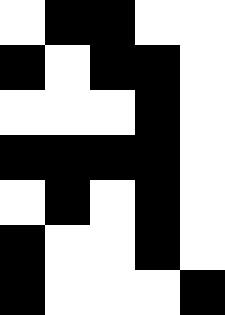[["white", "black", "black", "white", "white"], ["black", "white", "black", "black", "white"], ["white", "white", "white", "black", "white"], ["black", "black", "black", "black", "white"], ["white", "black", "white", "black", "white"], ["black", "white", "white", "black", "white"], ["black", "white", "white", "white", "black"]]